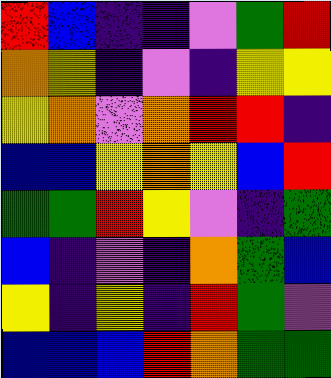[["red", "blue", "indigo", "indigo", "violet", "green", "red"], ["orange", "yellow", "indigo", "violet", "indigo", "yellow", "yellow"], ["yellow", "orange", "violet", "orange", "red", "red", "indigo"], ["blue", "blue", "yellow", "orange", "yellow", "blue", "red"], ["green", "green", "red", "yellow", "violet", "indigo", "green"], ["blue", "indigo", "violet", "indigo", "orange", "green", "blue"], ["yellow", "indigo", "yellow", "indigo", "red", "green", "violet"], ["blue", "blue", "blue", "red", "orange", "green", "green"]]